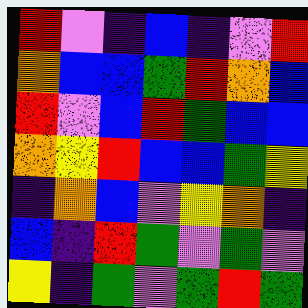[["red", "violet", "indigo", "blue", "indigo", "violet", "red"], ["orange", "blue", "blue", "green", "red", "orange", "blue"], ["red", "violet", "blue", "red", "green", "blue", "blue"], ["orange", "yellow", "red", "blue", "blue", "green", "yellow"], ["indigo", "orange", "blue", "violet", "yellow", "orange", "indigo"], ["blue", "indigo", "red", "green", "violet", "green", "violet"], ["yellow", "indigo", "green", "violet", "green", "red", "green"]]